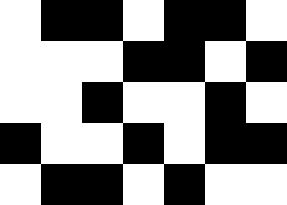[["white", "black", "black", "white", "black", "black", "white"], ["white", "white", "white", "black", "black", "white", "black"], ["white", "white", "black", "white", "white", "black", "white"], ["black", "white", "white", "black", "white", "black", "black"], ["white", "black", "black", "white", "black", "white", "white"]]